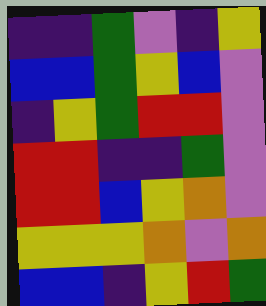[["indigo", "indigo", "green", "violet", "indigo", "yellow"], ["blue", "blue", "green", "yellow", "blue", "violet"], ["indigo", "yellow", "green", "red", "red", "violet"], ["red", "red", "indigo", "indigo", "green", "violet"], ["red", "red", "blue", "yellow", "orange", "violet"], ["yellow", "yellow", "yellow", "orange", "violet", "orange"], ["blue", "blue", "indigo", "yellow", "red", "green"]]